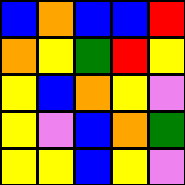[["blue", "orange", "blue", "blue", "red"], ["orange", "yellow", "green", "red", "yellow"], ["yellow", "blue", "orange", "yellow", "violet"], ["yellow", "violet", "blue", "orange", "green"], ["yellow", "yellow", "blue", "yellow", "violet"]]